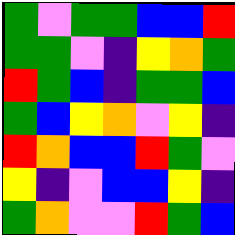[["green", "violet", "green", "green", "blue", "blue", "red"], ["green", "green", "violet", "indigo", "yellow", "orange", "green"], ["red", "green", "blue", "indigo", "green", "green", "blue"], ["green", "blue", "yellow", "orange", "violet", "yellow", "indigo"], ["red", "orange", "blue", "blue", "red", "green", "violet"], ["yellow", "indigo", "violet", "blue", "blue", "yellow", "indigo"], ["green", "orange", "violet", "violet", "red", "green", "blue"]]